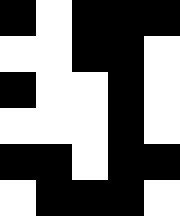[["black", "white", "black", "black", "black"], ["white", "white", "black", "black", "white"], ["black", "white", "white", "black", "white"], ["white", "white", "white", "black", "white"], ["black", "black", "white", "black", "black"], ["white", "black", "black", "black", "white"]]